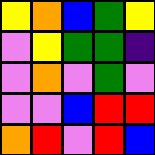[["yellow", "orange", "blue", "green", "yellow"], ["violet", "yellow", "green", "green", "indigo"], ["violet", "orange", "violet", "green", "violet"], ["violet", "violet", "blue", "red", "red"], ["orange", "red", "violet", "red", "blue"]]